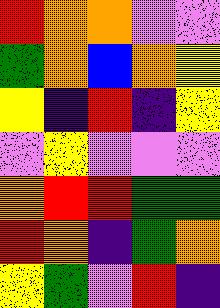[["red", "orange", "orange", "violet", "violet"], ["green", "orange", "blue", "orange", "yellow"], ["yellow", "indigo", "red", "indigo", "yellow"], ["violet", "yellow", "violet", "violet", "violet"], ["orange", "red", "red", "green", "green"], ["red", "orange", "indigo", "green", "orange"], ["yellow", "green", "violet", "red", "indigo"]]